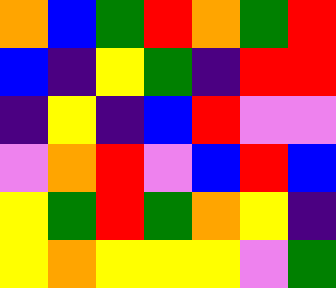[["orange", "blue", "green", "red", "orange", "green", "red"], ["blue", "indigo", "yellow", "green", "indigo", "red", "red"], ["indigo", "yellow", "indigo", "blue", "red", "violet", "violet"], ["violet", "orange", "red", "violet", "blue", "red", "blue"], ["yellow", "green", "red", "green", "orange", "yellow", "indigo"], ["yellow", "orange", "yellow", "yellow", "yellow", "violet", "green"]]